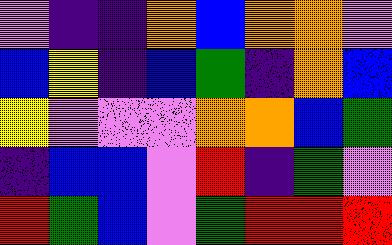[["violet", "indigo", "indigo", "orange", "blue", "orange", "orange", "violet"], ["blue", "yellow", "indigo", "blue", "green", "indigo", "orange", "blue"], ["yellow", "violet", "violet", "violet", "orange", "orange", "blue", "green"], ["indigo", "blue", "blue", "violet", "red", "indigo", "green", "violet"], ["red", "green", "blue", "violet", "green", "red", "red", "red"]]